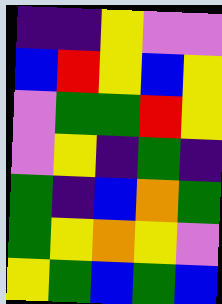[["indigo", "indigo", "yellow", "violet", "violet"], ["blue", "red", "yellow", "blue", "yellow"], ["violet", "green", "green", "red", "yellow"], ["violet", "yellow", "indigo", "green", "indigo"], ["green", "indigo", "blue", "orange", "green"], ["green", "yellow", "orange", "yellow", "violet"], ["yellow", "green", "blue", "green", "blue"]]